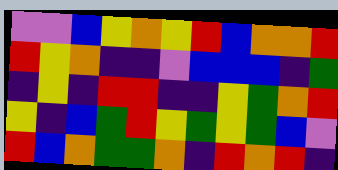[["violet", "violet", "blue", "yellow", "orange", "yellow", "red", "blue", "orange", "orange", "red"], ["red", "yellow", "orange", "indigo", "indigo", "violet", "blue", "blue", "blue", "indigo", "green"], ["indigo", "yellow", "indigo", "red", "red", "indigo", "indigo", "yellow", "green", "orange", "red"], ["yellow", "indigo", "blue", "green", "red", "yellow", "green", "yellow", "green", "blue", "violet"], ["red", "blue", "orange", "green", "green", "orange", "indigo", "red", "orange", "red", "indigo"]]